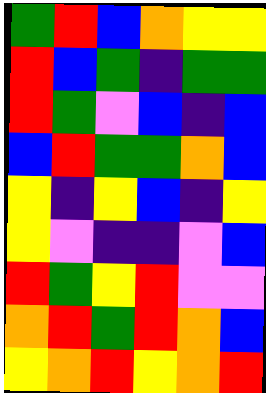[["green", "red", "blue", "orange", "yellow", "yellow"], ["red", "blue", "green", "indigo", "green", "green"], ["red", "green", "violet", "blue", "indigo", "blue"], ["blue", "red", "green", "green", "orange", "blue"], ["yellow", "indigo", "yellow", "blue", "indigo", "yellow"], ["yellow", "violet", "indigo", "indigo", "violet", "blue"], ["red", "green", "yellow", "red", "violet", "violet"], ["orange", "red", "green", "red", "orange", "blue"], ["yellow", "orange", "red", "yellow", "orange", "red"]]